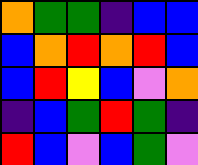[["orange", "green", "green", "indigo", "blue", "blue"], ["blue", "orange", "red", "orange", "red", "blue"], ["blue", "red", "yellow", "blue", "violet", "orange"], ["indigo", "blue", "green", "red", "green", "indigo"], ["red", "blue", "violet", "blue", "green", "violet"]]